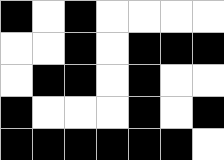[["black", "white", "black", "white", "white", "white", "white"], ["white", "white", "black", "white", "black", "black", "black"], ["white", "black", "black", "white", "black", "white", "white"], ["black", "white", "white", "white", "black", "white", "black"], ["black", "black", "black", "black", "black", "black", "white"]]